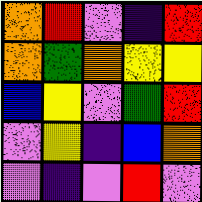[["orange", "red", "violet", "indigo", "red"], ["orange", "green", "orange", "yellow", "yellow"], ["blue", "yellow", "violet", "green", "red"], ["violet", "yellow", "indigo", "blue", "orange"], ["violet", "indigo", "violet", "red", "violet"]]